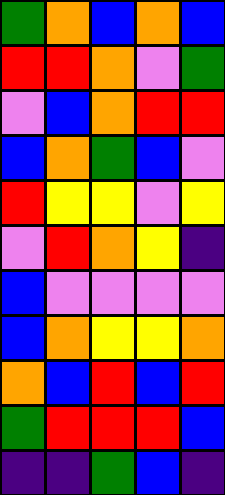[["green", "orange", "blue", "orange", "blue"], ["red", "red", "orange", "violet", "green"], ["violet", "blue", "orange", "red", "red"], ["blue", "orange", "green", "blue", "violet"], ["red", "yellow", "yellow", "violet", "yellow"], ["violet", "red", "orange", "yellow", "indigo"], ["blue", "violet", "violet", "violet", "violet"], ["blue", "orange", "yellow", "yellow", "orange"], ["orange", "blue", "red", "blue", "red"], ["green", "red", "red", "red", "blue"], ["indigo", "indigo", "green", "blue", "indigo"]]